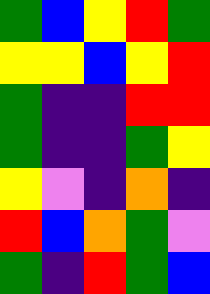[["green", "blue", "yellow", "red", "green"], ["yellow", "yellow", "blue", "yellow", "red"], ["green", "indigo", "indigo", "red", "red"], ["green", "indigo", "indigo", "green", "yellow"], ["yellow", "violet", "indigo", "orange", "indigo"], ["red", "blue", "orange", "green", "violet"], ["green", "indigo", "red", "green", "blue"]]